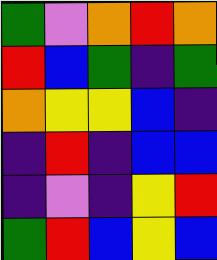[["green", "violet", "orange", "red", "orange"], ["red", "blue", "green", "indigo", "green"], ["orange", "yellow", "yellow", "blue", "indigo"], ["indigo", "red", "indigo", "blue", "blue"], ["indigo", "violet", "indigo", "yellow", "red"], ["green", "red", "blue", "yellow", "blue"]]